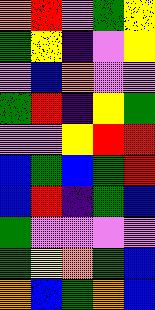[["orange", "red", "violet", "green", "yellow"], ["green", "yellow", "indigo", "violet", "yellow"], ["violet", "blue", "orange", "violet", "violet"], ["green", "red", "indigo", "yellow", "green"], ["violet", "violet", "yellow", "red", "red"], ["blue", "green", "blue", "green", "red"], ["blue", "red", "indigo", "green", "blue"], ["green", "violet", "violet", "violet", "violet"], ["green", "yellow", "orange", "green", "blue"], ["orange", "blue", "green", "orange", "blue"]]